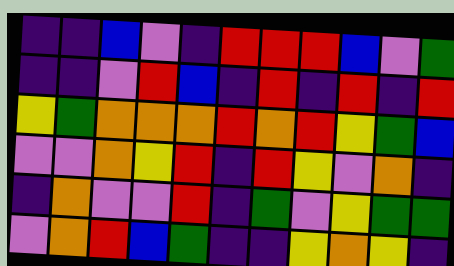[["indigo", "indigo", "blue", "violet", "indigo", "red", "red", "red", "blue", "violet", "green"], ["indigo", "indigo", "violet", "red", "blue", "indigo", "red", "indigo", "red", "indigo", "red"], ["yellow", "green", "orange", "orange", "orange", "red", "orange", "red", "yellow", "green", "blue"], ["violet", "violet", "orange", "yellow", "red", "indigo", "red", "yellow", "violet", "orange", "indigo"], ["indigo", "orange", "violet", "violet", "red", "indigo", "green", "violet", "yellow", "green", "green"], ["violet", "orange", "red", "blue", "green", "indigo", "indigo", "yellow", "orange", "yellow", "indigo"]]